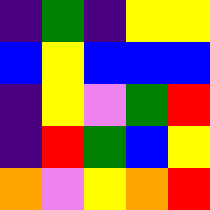[["indigo", "green", "indigo", "yellow", "yellow"], ["blue", "yellow", "blue", "blue", "blue"], ["indigo", "yellow", "violet", "green", "red"], ["indigo", "red", "green", "blue", "yellow"], ["orange", "violet", "yellow", "orange", "red"]]